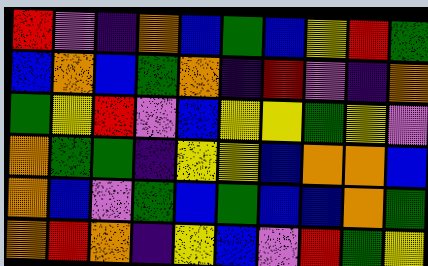[["red", "violet", "indigo", "orange", "blue", "green", "blue", "yellow", "red", "green"], ["blue", "orange", "blue", "green", "orange", "indigo", "red", "violet", "indigo", "orange"], ["green", "yellow", "red", "violet", "blue", "yellow", "yellow", "green", "yellow", "violet"], ["orange", "green", "green", "indigo", "yellow", "yellow", "blue", "orange", "orange", "blue"], ["orange", "blue", "violet", "green", "blue", "green", "blue", "blue", "orange", "green"], ["orange", "red", "orange", "indigo", "yellow", "blue", "violet", "red", "green", "yellow"]]